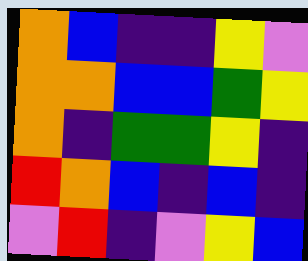[["orange", "blue", "indigo", "indigo", "yellow", "violet"], ["orange", "orange", "blue", "blue", "green", "yellow"], ["orange", "indigo", "green", "green", "yellow", "indigo"], ["red", "orange", "blue", "indigo", "blue", "indigo"], ["violet", "red", "indigo", "violet", "yellow", "blue"]]